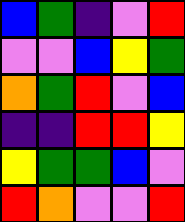[["blue", "green", "indigo", "violet", "red"], ["violet", "violet", "blue", "yellow", "green"], ["orange", "green", "red", "violet", "blue"], ["indigo", "indigo", "red", "red", "yellow"], ["yellow", "green", "green", "blue", "violet"], ["red", "orange", "violet", "violet", "red"]]